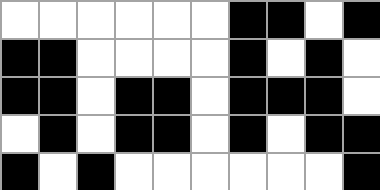[["white", "white", "white", "white", "white", "white", "black", "black", "white", "black"], ["black", "black", "white", "white", "white", "white", "black", "white", "black", "white"], ["black", "black", "white", "black", "black", "white", "black", "black", "black", "white"], ["white", "black", "white", "black", "black", "white", "black", "white", "black", "black"], ["black", "white", "black", "white", "white", "white", "white", "white", "white", "black"]]